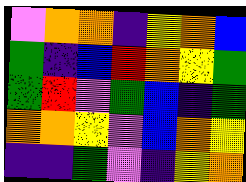[["violet", "orange", "orange", "indigo", "yellow", "orange", "blue"], ["green", "indigo", "blue", "red", "orange", "yellow", "green"], ["green", "red", "violet", "green", "blue", "indigo", "green"], ["orange", "orange", "yellow", "violet", "blue", "orange", "yellow"], ["indigo", "indigo", "green", "violet", "indigo", "yellow", "orange"]]